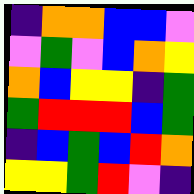[["indigo", "orange", "orange", "blue", "blue", "violet"], ["violet", "green", "violet", "blue", "orange", "yellow"], ["orange", "blue", "yellow", "yellow", "indigo", "green"], ["green", "red", "red", "red", "blue", "green"], ["indigo", "blue", "green", "blue", "red", "orange"], ["yellow", "yellow", "green", "red", "violet", "indigo"]]